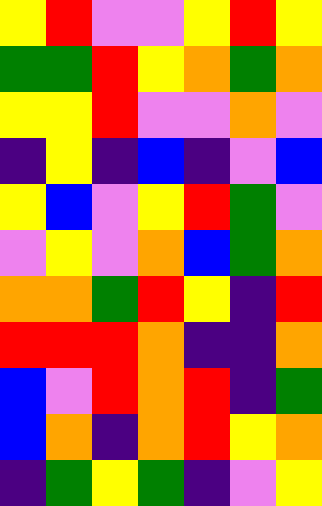[["yellow", "red", "violet", "violet", "yellow", "red", "yellow"], ["green", "green", "red", "yellow", "orange", "green", "orange"], ["yellow", "yellow", "red", "violet", "violet", "orange", "violet"], ["indigo", "yellow", "indigo", "blue", "indigo", "violet", "blue"], ["yellow", "blue", "violet", "yellow", "red", "green", "violet"], ["violet", "yellow", "violet", "orange", "blue", "green", "orange"], ["orange", "orange", "green", "red", "yellow", "indigo", "red"], ["red", "red", "red", "orange", "indigo", "indigo", "orange"], ["blue", "violet", "red", "orange", "red", "indigo", "green"], ["blue", "orange", "indigo", "orange", "red", "yellow", "orange"], ["indigo", "green", "yellow", "green", "indigo", "violet", "yellow"]]